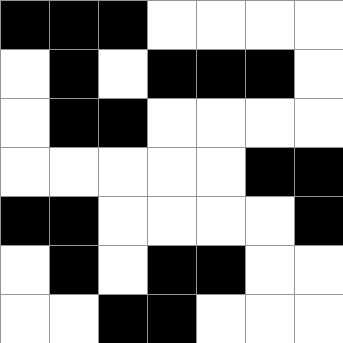[["black", "black", "black", "white", "white", "white", "white"], ["white", "black", "white", "black", "black", "black", "white"], ["white", "black", "black", "white", "white", "white", "white"], ["white", "white", "white", "white", "white", "black", "black"], ["black", "black", "white", "white", "white", "white", "black"], ["white", "black", "white", "black", "black", "white", "white"], ["white", "white", "black", "black", "white", "white", "white"]]